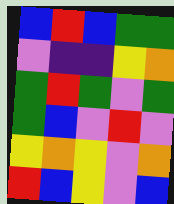[["blue", "red", "blue", "green", "green"], ["violet", "indigo", "indigo", "yellow", "orange"], ["green", "red", "green", "violet", "green"], ["green", "blue", "violet", "red", "violet"], ["yellow", "orange", "yellow", "violet", "orange"], ["red", "blue", "yellow", "violet", "blue"]]